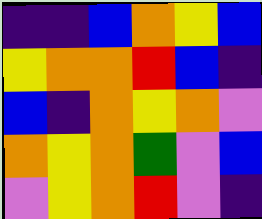[["indigo", "indigo", "blue", "orange", "yellow", "blue"], ["yellow", "orange", "orange", "red", "blue", "indigo"], ["blue", "indigo", "orange", "yellow", "orange", "violet"], ["orange", "yellow", "orange", "green", "violet", "blue"], ["violet", "yellow", "orange", "red", "violet", "indigo"]]